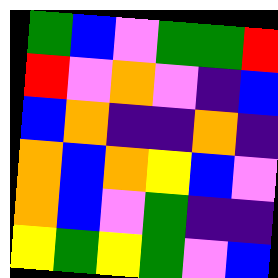[["green", "blue", "violet", "green", "green", "red"], ["red", "violet", "orange", "violet", "indigo", "blue"], ["blue", "orange", "indigo", "indigo", "orange", "indigo"], ["orange", "blue", "orange", "yellow", "blue", "violet"], ["orange", "blue", "violet", "green", "indigo", "indigo"], ["yellow", "green", "yellow", "green", "violet", "blue"]]